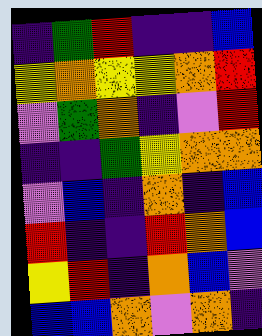[["indigo", "green", "red", "indigo", "indigo", "blue"], ["yellow", "orange", "yellow", "yellow", "orange", "red"], ["violet", "green", "orange", "indigo", "violet", "red"], ["indigo", "indigo", "green", "yellow", "orange", "orange"], ["violet", "blue", "indigo", "orange", "indigo", "blue"], ["red", "indigo", "indigo", "red", "orange", "blue"], ["yellow", "red", "indigo", "orange", "blue", "violet"], ["blue", "blue", "orange", "violet", "orange", "indigo"]]